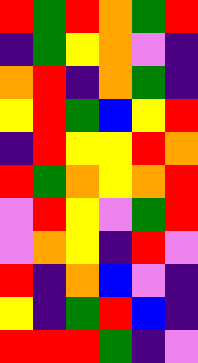[["red", "green", "red", "orange", "green", "red"], ["indigo", "green", "yellow", "orange", "violet", "indigo"], ["orange", "red", "indigo", "orange", "green", "indigo"], ["yellow", "red", "green", "blue", "yellow", "red"], ["indigo", "red", "yellow", "yellow", "red", "orange"], ["red", "green", "orange", "yellow", "orange", "red"], ["violet", "red", "yellow", "violet", "green", "red"], ["violet", "orange", "yellow", "indigo", "red", "violet"], ["red", "indigo", "orange", "blue", "violet", "indigo"], ["yellow", "indigo", "green", "red", "blue", "indigo"], ["red", "red", "red", "green", "indigo", "violet"]]